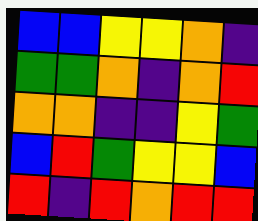[["blue", "blue", "yellow", "yellow", "orange", "indigo"], ["green", "green", "orange", "indigo", "orange", "red"], ["orange", "orange", "indigo", "indigo", "yellow", "green"], ["blue", "red", "green", "yellow", "yellow", "blue"], ["red", "indigo", "red", "orange", "red", "red"]]